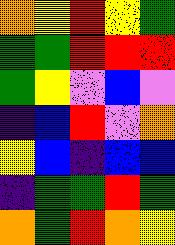[["orange", "yellow", "red", "yellow", "green"], ["green", "green", "red", "red", "red"], ["green", "yellow", "violet", "blue", "violet"], ["indigo", "blue", "red", "violet", "orange"], ["yellow", "blue", "indigo", "blue", "blue"], ["indigo", "green", "green", "red", "green"], ["orange", "green", "red", "orange", "yellow"]]